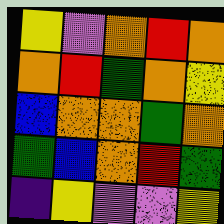[["yellow", "violet", "orange", "red", "orange"], ["orange", "red", "green", "orange", "yellow"], ["blue", "orange", "orange", "green", "orange"], ["green", "blue", "orange", "red", "green"], ["indigo", "yellow", "violet", "violet", "yellow"]]